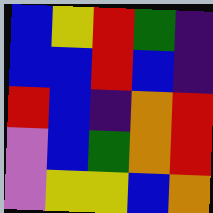[["blue", "yellow", "red", "green", "indigo"], ["blue", "blue", "red", "blue", "indigo"], ["red", "blue", "indigo", "orange", "red"], ["violet", "blue", "green", "orange", "red"], ["violet", "yellow", "yellow", "blue", "orange"]]